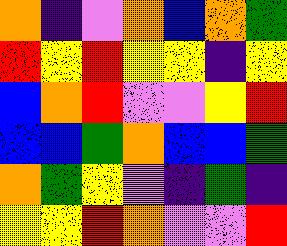[["orange", "indigo", "violet", "orange", "blue", "orange", "green"], ["red", "yellow", "red", "yellow", "yellow", "indigo", "yellow"], ["blue", "orange", "red", "violet", "violet", "yellow", "red"], ["blue", "blue", "green", "orange", "blue", "blue", "green"], ["orange", "green", "yellow", "violet", "indigo", "green", "indigo"], ["yellow", "yellow", "red", "orange", "violet", "violet", "red"]]